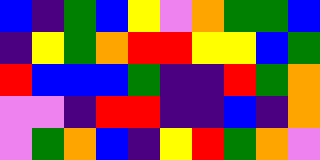[["blue", "indigo", "green", "blue", "yellow", "violet", "orange", "green", "green", "blue"], ["indigo", "yellow", "green", "orange", "red", "red", "yellow", "yellow", "blue", "green"], ["red", "blue", "blue", "blue", "green", "indigo", "indigo", "red", "green", "orange"], ["violet", "violet", "indigo", "red", "red", "indigo", "indigo", "blue", "indigo", "orange"], ["violet", "green", "orange", "blue", "indigo", "yellow", "red", "green", "orange", "violet"]]